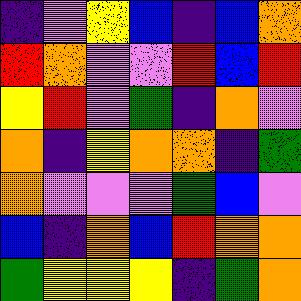[["indigo", "violet", "yellow", "blue", "indigo", "blue", "orange"], ["red", "orange", "violet", "violet", "red", "blue", "red"], ["yellow", "red", "violet", "green", "indigo", "orange", "violet"], ["orange", "indigo", "yellow", "orange", "orange", "indigo", "green"], ["orange", "violet", "violet", "violet", "green", "blue", "violet"], ["blue", "indigo", "orange", "blue", "red", "orange", "orange"], ["green", "yellow", "yellow", "yellow", "indigo", "green", "orange"]]